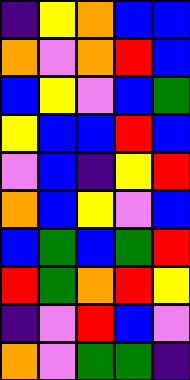[["indigo", "yellow", "orange", "blue", "blue"], ["orange", "violet", "orange", "red", "blue"], ["blue", "yellow", "violet", "blue", "green"], ["yellow", "blue", "blue", "red", "blue"], ["violet", "blue", "indigo", "yellow", "red"], ["orange", "blue", "yellow", "violet", "blue"], ["blue", "green", "blue", "green", "red"], ["red", "green", "orange", "red", "yellow"], ["indigo", "violet", "red", "blue", "violet"], ["orange", "violet", "green", "green", "indigo"]]